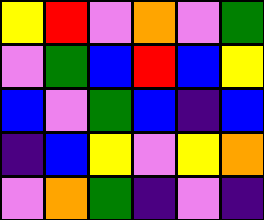[["yellow", "red", "violet", "orange", "violet", "green"], ["violet", "green", "blue", "red", "blue", "yellow"], ["blue", "violet", "green", "blue", "indigo", "blue"], ["indigo", "blue", "yellow", "violet", "yellow", "orange"], ["violet", "orange", "green", "indigo", "violet", "indigo"]]